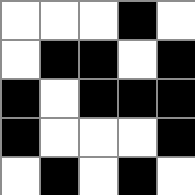[["white", "white", "white", "black", "white"], ["white", "black", "black", "white", "black"], ["black", "white", "black", "black", "black"], ["black", "white", "white", "white", "black"], ["white", "black", "white", "black", "white"]]